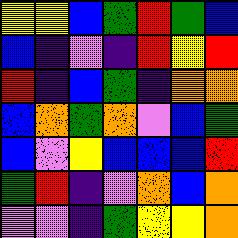[["yellow", "yellow", "blue", "green", "red", "green", "blue"], ["blue", "indigo", "violet", "indigo", "red", "yellow", "red"], ["red", "indigo", "blue", "green", "indigo", "orange", "orange"], ["blue", "orange", "green", "orange", "violet", "blue", "green"], ["blue", "violet", "yellow", "blue", "blue", "blue", "red"], ["green", "red", "indigo", "violet", "orange", "blue", "orange"], ["violet", "violet", "indigo", "green", "yellow", "yellow", "orange"]]